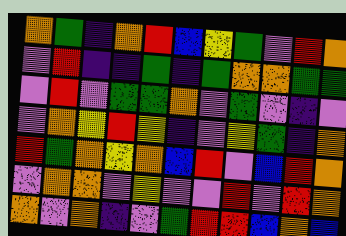[["orange", "green", "indigo", "orange", "red", "blue", "yellow", "green", "violet", "red", "orange"], ["violet", "red", "indigo", "indigo", "green", "indigo", "green", "orange", "orange", "green", "green"], ["violet", "red", "violet", "green", "green", "orange", "violet", "green", "violet", "indigo", "violet"], ["violet", "orange", "yellow", "red", "yellow", "indigo", "violet", "yellow", "green", "indigo", "orange"], ["red", "green", "orange", "yellow", "orange", "blue", "red", "violet", "blue", "red", "orange"], ["violet", "orange", "orange", "violet", "yellow", "violet", "violet", "red", "violet", "red", "orange"], ["orange", "violet", "orange", "indigo", "violet", "green", "red", "red", "blue", "orange", "blue"]]